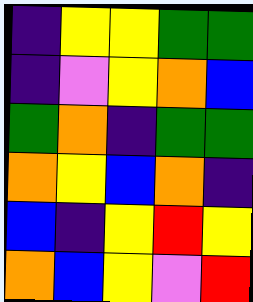[["indigo", "yellow", "yellow", "green", "green"], ["indigo", "violet", "yellow", "orange", "blue"], ["green", "orange", "indigo", "green", "green"], ["orange", "yellow", "blue", "orange", "indigo"], ["blue", "indigo", "yellow", "red", "yellow"], ["orange", "blue", "yellow", "violet", "red"]]